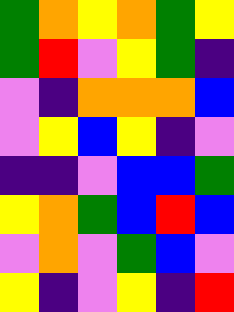[["green", "orange", "yellow", "orange", "green", "yellow"], ["green", "red", "violet", "yellow", "green", "indigo"], ["violet", "indigo", "orange", "orange", "orange", "blue"], ["violet", "yellow", "blue", "yellow", "indigo", "violet"], ["indigo", "indigo", "violet", "blue", "blue", "green"], ["yellow", "orange", "green", "blue", "red", "blue"], ["violet", "orange", "violet", "green", "blue", "violet"], ["yellow", "indigo", "violet", "yellow", "indigo", "red"]]